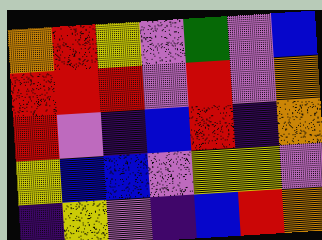[["orange", "red", "yellow", "violet", "green", "violet", "blue"], ["red", "red", "red", "violet", "red", "violet", "orange"], ["red", "violet", "indigo", "blue", "red", "indigo", "orange"], ["yellow", "blue", "blue", "violet", "yellow", "yellow", "violet"], ["indigo", "yellow", "violet", "indigo", "blue", "red", "orange"]]